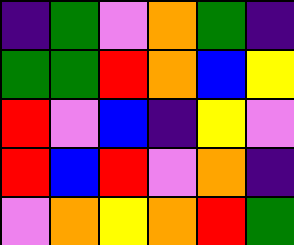[["indigo", "green", "violet", "orange", "green", "indigo"], ["green", "green", "red", "orange", "blue", "yellow"], ["red", "violet", "blue", "indigo", "yellow", "violet"], ["red", "blue", "red", "violet", "orange", "indigo"], ["violet", "orange", "yellow", "orange", "red", "green"]]